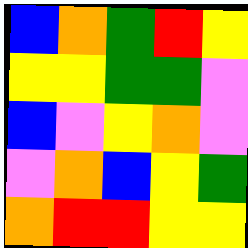[["blue", "orange", "green", "red", "yellow"], ["yellow", "yellow", "green", "green", "violet"], ["blue", "violet", "yellow", "orange", "violet"], ["violet", "orange", "blue", "yellow", "green"], ["orange", "red", "red", "yellow", "yellow"]]